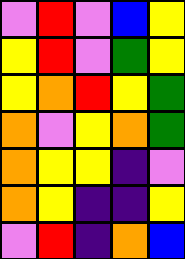[["violet", "red", "violet", "blue", "yellow"], ["yellow", "red", "violet", "green", "yellow"], ["yellow", "orange", "red", "yellow", "green"], ["orange", "violet", "yellow", "orange", "green"], ["orange", "yellow", "yellow", "indigo", "violet"], ["orange", "yellow", "indigo", "indigo", "yellow"], ["violet", "red", "indigo", "orange", "blue"]]